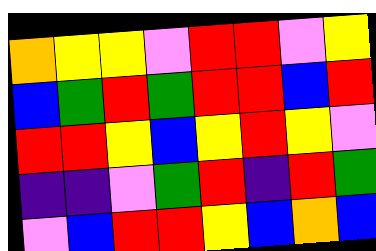[["orange", "yellow", "yellow", "violet", "red", "red", "violet", "yellow"], ["blue", "green", "red", "green", "red", "red", "blue", "red"], ["red", "red", "yellow", "blue", "yellow", "red", "yellow", "violet"], ["indigo", "indigo", "violet", "green", "red", "indigo", "red", "green"], ["violet", "blue", "red", "red", "yellow", "blue", "orange", "blue"]]